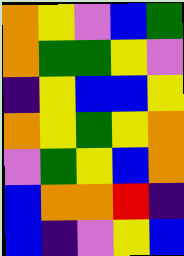[["orange", "yellow", "violet", "blue", "green"], ["orange", "green", "green", "yellow", "violet"], ["indigo", "yellow", "blue", "blue", "yellow"], ["orange", "yellow", "green", "yellow", "orange"], ["violet", "green", "yellow", "blue", "orange"], ["blue", "orange", "orange", "red", "indigo"], ["blue", "indigo", "violet", "yellow", "blue"]]